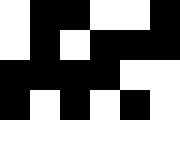[["white", "black", "black", "white", "white", "black"], ["white", "black", "white", "black", "black", "black"], ["black", "black", "black", "black", "white", "white"], ["black", "white", "black", "white", "black", "white"], ["white", "white", "white", "white", "white", "white"]]